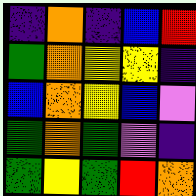[["indigo", "orange", "indigo", "blue", "red"], ["green", "orange", "yellow", "yellow", "indigo"], ["blue", "orange", "yellow", "blue", "violet"], ["green", "orange", "green", "violet", "indigo"], ["green", "yellow", "green", "red", "orange"]]